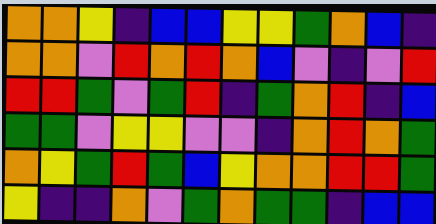[["orange", "orange", "yellow", "indigo", "blue", "blue", "yellow", "yellow", "green", "orange", "blue", "indigo"], ["orange", "orange", "violet", "red", "orange", "red", "orange", "blue", "violet", "indigo", "violet", "red"], ["red", "red", "green", "violet", "green", "red", "indigo", "green", "orange", "red", "indigo", "blue"], ["green", "green", "violet", "yellow", "yellow", "violet", "violet", "indigo", "orange", "red", "orange", "green"], ["orange", "yellow", "green", "red", "green", "blue", "yellow", "orange", "orange", "red", "red", "green"], ["yellow", "indigo", "indigo", "orange", "violet", "green", "orange", "green", "green", "indigo", "blue", "blue"]]